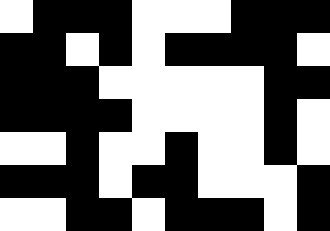[["white", "black", "black", "black", "white", "white", "white", "black", "black", "black"], ["black", "black", "white", "black", "white", "black", "black", "black", "black", "white"], ["black", "black", "black", "white", "white", "white", "white", "white", "black", "black"], ["black", "black", "black", "black", "white", "white", "white", "white", "black", "white"], ["white", "white", "black", "white", "white", "black", "white", "white", "black", "white"], ["black", "black", "black", "white", "black", "black", "white", "white", "white", "black"], ["white", "white", "black", "black", "white", "black", "black", "black", "white", "black"]]